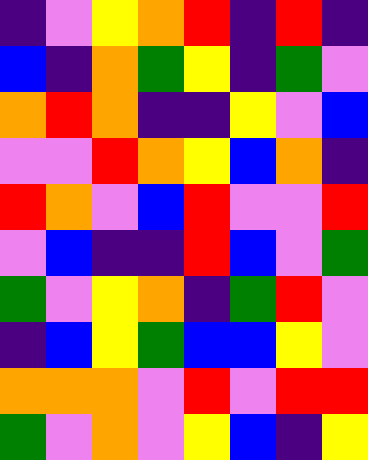[["indigo", "violet", "yellow", "orange", "red", "indigo", "red", "indigo"], ["blue", "indigo", "orange", "green", "yellow", "indigo", "green", "violet"], ["orange", "red", "orange", "indigo", "indigo", "yellow", "violet", "blue"], ["violet", "violet", "red", "orange", "yellow", "blue", "orange", "indigo"], ["red", "orange", "violet", "blue", "red", "violet", "violet", "red"], ["violet", "blue", "indigo", "indigo", "red", "blue", "violet", "green"], ["green", "violet", "yellow", "orange", "indigo", "green", "red", "violet"], ["indigo", "blue", "yellow", "green", "blue", "blue", "yellow", "violet"], ["orange", "orange", "orange", "violet", "red", "violet", "red", "red"], ["green", "violet", "orange", "violet", "yellow", "blue", "indigo", "yellow"]]